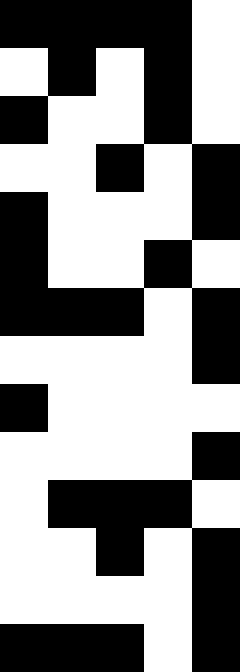[["black", "black", "black", "black", "white"], ["white", "black", "white", "black", "white"], ["black", "white", "white", "black", "white"], ["white", "white", "black", "white", "black"], ["black", "white", "white", "white", "black"], ["black", "white", "white", "black", "white"], ["black", "black", "black", "white", "black"], ["white", "white", "white", "white", "black"], ["black", "white", "white", "white", "white"], ["white", "white", "white", "white", "black"], ["white", "black", "black", "black", "white"], ["white", "white", "black", "white", "black"], ["white", "white", "white", "white", "black"], ["black", "black", "black", "white", "black"]]